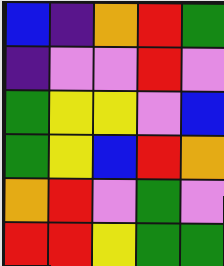[["blue", "indigo", "orange", "red", "green"], ["indigo", "violet", "violet", "red", "violet"], ["green", "yellow", "yellow", "violet", "blue"], ["green", "yellow", "blue", "red", "orange"], ["orange", "red", "violet", "green", "violet"], ["red", "red", "yellow", "green", "green"]]